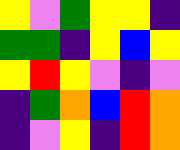[["yellow", "violet", "green", "yellow", "yellow", "indigo"], ["green", "green", "indigo", "yellow", "blue", "yellow"], ["yellow", "red", "yellow", "violet", "indigo", "violet"], ["indigo", "green", "orange", "blue", "red", "orange"], ["indigo", "violet", "yellow", "indigo", "red", "orange"]]